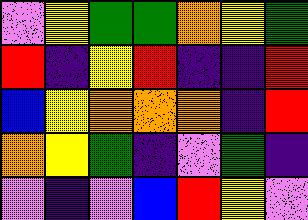[["violet", "yellow", "green", "green", "orange", "yellow", "green"], ["red", "indigo", "yellow", "red", "indigo", "indigo", "red"], ["blue", "yellow", "orange", "orange", "orange", "indigo", "red"], ["orange", "yellow", "green", "indigo", "violet", "green", "indigo"], ["violet", "indigo", "violet", "blue", "red", "yellow", "violet"]]